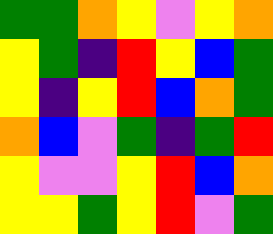[["green", "green", "orange", "yellow", "violet", "yellow", "orange"], ["yellow", "green", "indigo", "red", "yellow", "blue", "green"], ["yellow", "indigo", "yellow", "red", "blue", "orange", "green"], ["orange", "blue", "violet", "green", "indigo", "green", "red"], ["yellow", "violet", "violet", "yellow", "red", "blue", "orange"], ["yellow", "yellow", "green", "yellow", "red", "violet", "green"]]